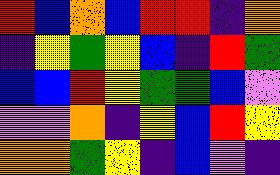[["red", "blue", "orange", "blue", "red", "red", "indigo", "orange"], ["indigo", "yellow", "green", "yellow", "blue", "indigo", "red", "green"], ["blue", "blue", "red", "yellow", "green", "green", "blue", "violet"], ["violet", "violet", "orange", "indigo", "yellow", "blue", "red", "yellow"], ["orange", "orange", "green", "yellow", "indigo", "blue", "violet", "indigo"]]